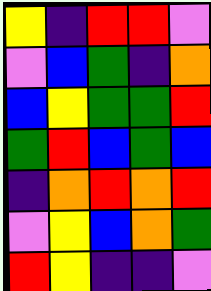[["yellow", "indigo", "red", "red", "violet"], ["violet", "blue", "green", "indigo", "orange"], ["blue", "yellow", "green", "green", "red"], ["green", "red", "blue", "green", "blue"], ["indigo", "orange", "red", "orange", "red"], ["violet", "yellow", "blue", "orange", "green"], ["red", "yellow", "indigo", "indigo", "violet"]]